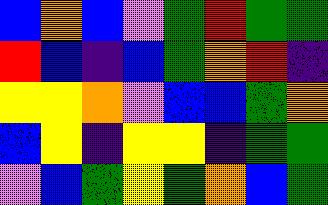[["blue", "orange", "blue", "violet", "green", "red", "green", "green"], ["red", "blue", "indigo", "blue", "green", "orange", "red", "indigo"], ["yellow", "yellow", "orange", "violet", "blue", "blue", "green", "orange"], ["blue", "yellow", "indigo", "yellow", "yellow", "indigo", "green", "green"], ["violet", "blue", "green", "yellow", "green", "orange", "blue", "green"]]